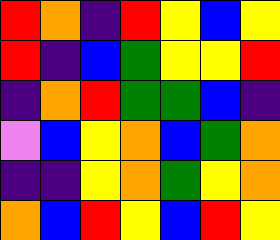[["red", "orange", "indigo", "red", "yellow", "blue", "yellow"], ["red", "indigo", "blue", "green", "yellow", "yellow", "red"], ["indigo", "orange", "red", "green", "green", "blue", "indigo"], ["violet", "blue", "yellow", "orange", "blue", "green", "orange"], ["indigo", "indigo", "yellow", "orange", "green", "yellow", "orange"], ["orange", "blue", "red", "yellow", "blue", "red", "yellow"]]